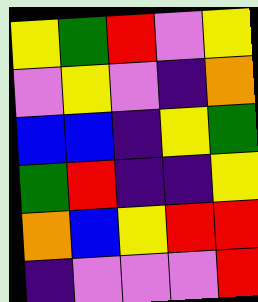[["yellow", "green", "red", "violet", "yellow"], ["violet", "yellow", "violet", "indigo", "orange"], ["blue", "blue", "indigo", "yellow", "green"], ["green", "red", "indigo", "indigo", "yellow"], ["orange", "blue", "yellow", "red", "red"], ["indigo", "violet", "violet", "violet", "red"]]